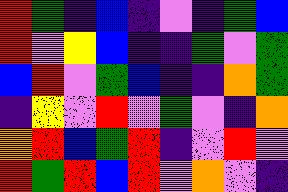[["red", "green", "indigo", "blue", "indigo", "violet", "indigo", "green", "blue"], ["red", "violet", "yellow", "blue", "indigo", "indigo", "green", "violet", "green"], ["blue", "red", "violet", "green", "blue", "indigo", "indigo", "orange", "green"], ["indigo", "yellow", "violet", "red", "violet", "green", "violet", "indigo", "orange"], ["orange", "red", "blue", "green", "red", "indigo", "violet", "red", "violet"], ["red", "green", "red", "blue", "red", "violet", "orange", "violet", "indigo"]]